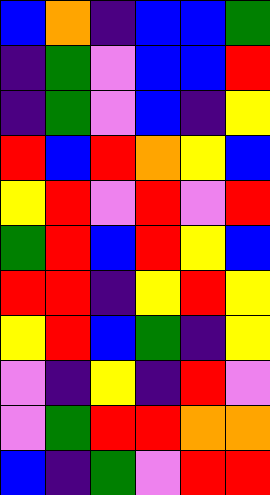[["blue", "orange", "indigo", "blue", "blue", "green"], ["indigo", "green", "violet", "blue", "blue", "red"], ["indigo", "green", "violet", "blue", "indigo", "yellow"], ["red", "blue", "red", "orange", "yellow", "blue"], ["yellow", "red", "violet", "red", "violet", "red"], ["green", "red", "blue", "red", "yellow", "blue"], ["red", "red", "indigo", "yellow", "red", "yellow"], ["yellow", "red", "blue", "green", "indigo", "yellow"], ["violet", "indigo", "yellow", "indigo", "red", "violet"], ["violet", "green", "red", "red", "orange", "orange"], ["blue", "indigo", "green", "violet", "red", "red"]]